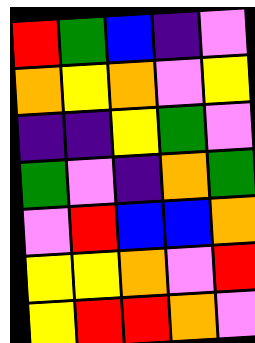[["red", "green", "blue", "indigo", "violet"], ["orange", "yellow", "orange", "violet", "yellow"], ["indigo", "indigo", "yellow", "green", "violet"], ["green", "violet", "indigo", "orange", "green"], ["violet", "red", "blue", "blue", "orange"], ["yellow", "yellow", "orange", "violet", "red"], ["yellow", "red", "red", "orange", "violet"]]